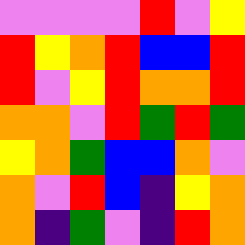[["violet", "violet", "violet", "violet", "red", "violet", "yellow"], ["red", "yellow", "orange", "red", "blue", "blue", "red"], ["red", "violet", "yellow", "red", "orange", "orange", "red"], ["orange", "orange", "violet", "red", "green", "red", "green"], ["yellow", "orange", "green", "blue", "blue", "orange", "violet"], ["orange", "violet", "red", "blue", "indigo", "yellow", "orange"], ["orange", "indigo", "green", "violet", "indigo", "red", "orange"]]